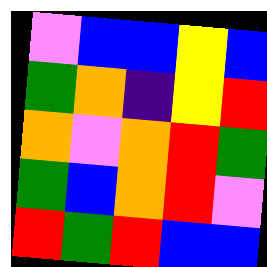[["violet", "blue", "blue", "yellow", "blue"], ["green", "orange", "indigo", "yellow", "red"], ["orange", "violet", "orange", "red", "green"], ["green", "blue", "orange", "red", "violet"], ["red", "green", "red", "blue", "blue"]]